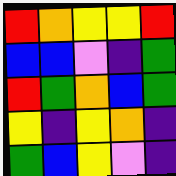[["red", "orange", "yellow", "yellow", "red"], ["blue", "blue", "violet", "indigo", "green"], ["red", "green", "orange", "blue", "green"], ["yellow", "indigo", "yellow", "orange", "indigo"], ["green", "blue", "yellow", "violet", "indigo"]]